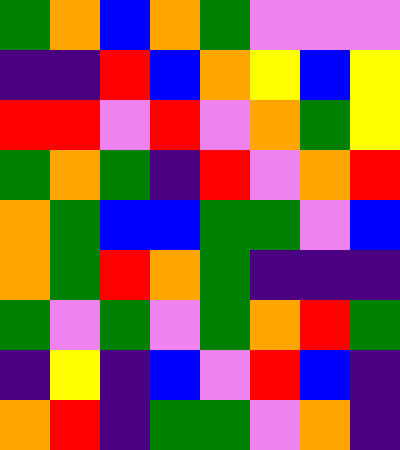[["green", "orange", "blue", "orange", "green", "violet", "violet", "violet"], ["indigo", "indigo", "red", "blue", "orange", "yellow", "blue", "yellow"], ["red", "red", "violet", "red", "violet", "orange", "green", "yellow"], ["green", "orange", "green", "indigo", "red", "violet", "orange", "red"], ["orange", "green", "blue", "blue", "green", "green", "violet", "blue"], ["orange", "green", "red", "orange", "green", "indigo", "indigo", "indigo"], ["green", "violet", "green", "violet", "green", "orange", "red", "green"], ["indigo", "yellow", "indigo", "blue", "violet", "red", "blue", "indigo"], ["orange", "red", "indigo", "green", "green", "violet", "orange", "indigo"]]